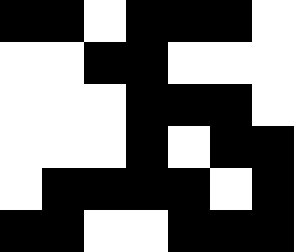[["black", "black", "white", "black", "black", "black", "white"], ["white", "white", "black", "black", "white", "white", "white"], ["white", "white", "white", "black", "black", "black", "white"], ["white", "white", "white", "black", "white", "black", "black"], ["white", "black", "black", "black", "black", "white", "black"], ["black", "black", "white", "white", "black", "black", "black"]]